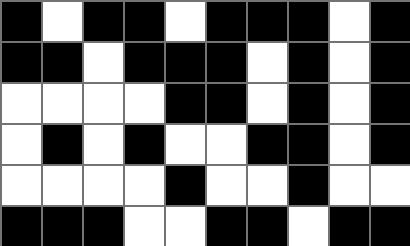[["black", "white", "black", "black", "white", "black", "black", "black", "white", "black"], ["black", "black", "white", "black", "black", "black", "white", "black", "white", "black"], ["white", "white", "white", "white", "black", "black", "white", "black", "white", "black"], ["white", "black", "white", "black", "white", "white", "black", "black", "white", "black"], ["white", "white", "white", "white", "black", "white", "white", "black", "white", "white"], ["black", "black", "black", "white", "white", "black", "black", "white", "black", "black"]]